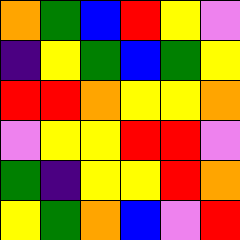[["orange", "green", "blue", "red", "yellow", "violet"], ["indigo", "yellow", "green", "blue", "green", "yellow"], ["red", "red", "orange", "yellow", "yellow", "orange"], ["violet", "yellow", "yellow", "red", "red", "violet"], ["green", "indigo", "yellow", "yellow", "red", "orange"], ["yellow", "green", "orange", "blue", "violet", "red"]]